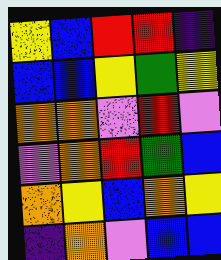[["yellow", "blue", "red", "red", "indigo"], ["blue", "blue", "yellow", "green", "yellow"], ["orange", "orange", "violet", "red", "violet"], ["violet", "orange", "red", "green", "blue"], ["orange", "yellow", "blue", "orange", "yellow"], ["indigo", "orange", "violet", "blue", "blue"]]